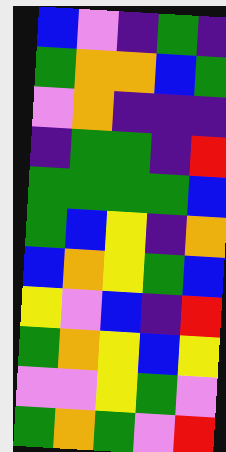[["blue", "violet", "indigo", "green", "indigo"], ["green", "orange", "orange", "blue", "green"], ["violet", "orange", "indigo", "indigo", "indigo"], ["indigo", "green", "green", "indigo", "red"], ["green", "green", "green", "green", "blue"], ["green", "blue", "yellow", "indigo", "orange"], ["blue", "orange", "yellow", "green", "blue"], ["yellow", "violet", "blue", "indigo", "red"], ["green", "orange", "yellow", "blue", "yellow"], ["violet", "violet", "yellow", "green", "violet"], ["green", "orange", "green", "violet", "red"]]